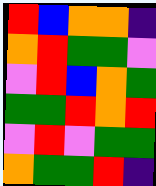[["red", "blue", "orange", "orange", "indigo"], ["orange", "red", "green", "green", "violet"], ["violet", "red", "blue", "orange", "green"], ["green", "green", "red", "orange", "red"], ["violet", "red", "violet", "green", "green"], ["orange", "green", "green", "red", "indigo"]]